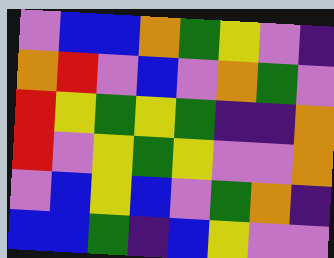[["violet", "blue", "blue", "orange", "green", "yellow", "violet", "indigo"], ["orange", "red", "violet", "blue", "violet", "orange", "green", "violet"], ["red", "yellow", "green", "yellow", "green", "indigo", "indigo", "orange"], ["red", "violet", "yellow", "green", "yellow", "violet", "violet", "orange"], ["violet", "blue", "yellow", "blue", "violet", "green", "orange", "indigo"], ["blue", "blue", "green", "indigo", "blue", "yellow", "violet", "violet"]]